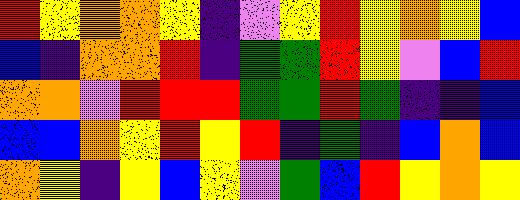[["red", "yellow", "orange", "orange", "yellow", "indigo", "violet", "yellow", "red", "yellow", "orange", "yellow", "blue"], ["blue", "indigo", "orange", "orange", "red", "indigo", "green", "green", "red", "yellow", "violet", "blue", "red"], ["orange", "orange", "violet", "red", "red", "red", "green", "green", "red", "green", "indigo", "indigo", "blue"], ["blue", "blue", "orange", "yellow", "red", "yellow", "red", "indigo", "green", "indigo", "blue", "orange", "blue"], ["orange", "yellow", "indigo", "yellow", "blue", "yellow", "violet", "green", "blue", "red", "yellow", "orange", "yellow"]]